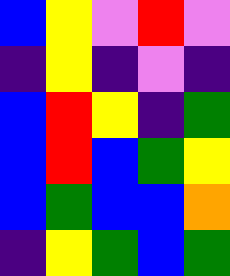[["blue", "yellow", "violet", "red", "violet"], ["indigo", "yellow", "indigo", "violet", "indigo"], ["blue", "red", "yellow", "indigo", "green"], ["blue", "red", "blue", "green", "yellow"], ["blue", "green", "blue", "blue", "orange"], ["indigo", "yellow", "green", "blue", "green"]]